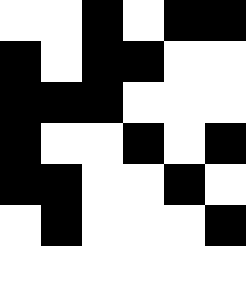[["white", "white", "black", "white", "black", "black"], ["black", "white", "black", "black", "white", "white"], ["black", "black", "black", "white", "white", "white"], ["black", "white", "white", "black", "white", "black"], ["black", "black", "white", "white", "black", "white"], ["white", "black", "white", "white", "white", "black"], ["white", "white", "white", "white", "white", "white"]]